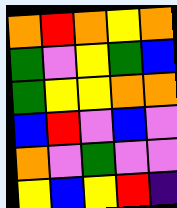[["orange", "red", "orange", "yellow", "orange"], ["green", "violet", "yellow", "green", "blue"], ["green", "yellow", "yellow", "orange", "orange"], ["blue", "red", "violet", "blue", "violet"], ["orange", "violet", "green", "violet", "violet"], ["yellow", "blue", "yellow", "red", "indigo"]]